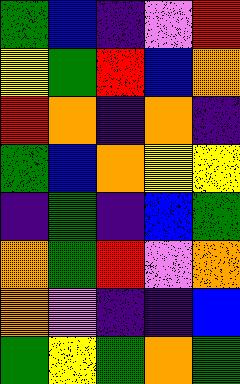[["green", "blue", "indigo", "violet", "red"], ["yellow", "green", "red", "blue", "orange"], ["red", "orange", "indigo", "orange", "indigo"], ["green", "blue", "orange", "yellow", "yellow"], ["indigo", "green", "indigo", "blue", "green"], ["orange", "green", "red", "violet", "orange"], ["orange", "violet", "indigo", "indigo", "blue"], ["green", "yellow", "green", "orange", "green"]]